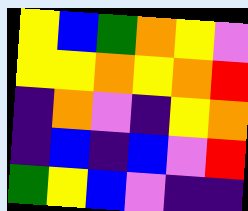[["yellow", "blue", "green", "orange", "yellow", "violet"], ["yellow", "yellow", "orange", "yellow", "orange", "red"], ["indigo", "orange", "violet", "indigo", "yellow", "orange"], ["indigo", "blue", "indigo", "blue", "violet", "red"], ["green", "yellow", "blue", "violet", "indigo", "indigo"]]